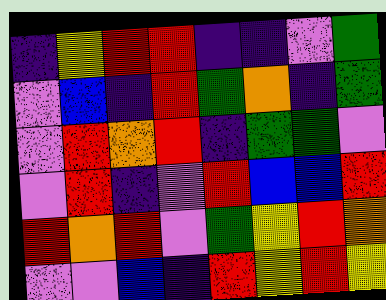[["indigo", "yellow", "red", "red", "indigo", "indigo", "violet", "green"], ["violet", "blue", "indigo", "red", "green", "orange", "indigo", "green"], ["violet", "red", "orange", "red", "indigo", "green", "green", "violet"], ["violet", "red", "indigo", "violet", "red", "blue", "blue", "red"], ["red", "orange", "red", "violet", "green", "yellow", "red", "orange"], ["violet", "violet", "blue", "indigo", "red", "yellow", "red", "yellow"]]